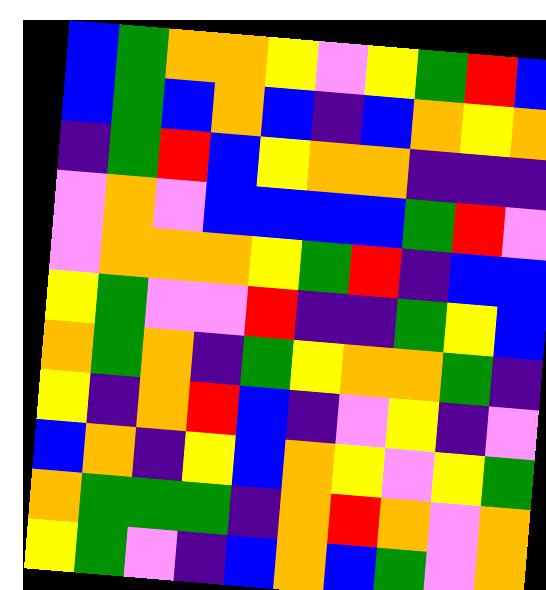[["blue", "green", "orange", "orange", "yellow", "violet", "yellow", "green", "red", "blue"], ["blue", "green", "blue", "orange", "blue", "indigo", "blue", "orange", "yellow", "orange"], ["indigo", "green", "red", "blue", "yellow", "orange", "orange", "indigo", "indigo", "indigo"], ["violet", "orange", "violet", "blue", "blue", "blue", "blue", "green", "red", "violet"], ["violet", "orange", "orange", "orange", "yellow", "green", "red", "indigo", "blue", "blue"], ["yellow", "green", "violet", "violet", "red", "indigo", "indigo", "green", "yellow", "blue"], ["orange", "green", "orange", "indigo", "green", "yellow", "orange", "orange", "green", "indigo"], ["yellow", "indigo", "orange", "red", "blue", "indigo", "violet", "yellow", "indigo", "violet"], ["blue", "orange", "indigo", "yellow", "blue", "orange", "yellow", "violet", "yellow", "green"], ["orange", "green", "green", "green", "indigo", "orange", "red", "orange", "violet", "orange"], ["yellow", "green", "violet", "indigo", "blue", "orange", "blue", "green", "violet", "orange"]]